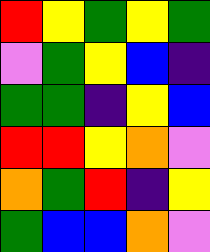[["red", "yellow", "green", "yellow", "green"], ["violet", "green", "yellow", "blue", "indigo"], ["green", "green", "indigo", "yellow", "blue"], ["red", "red", "yellow", "orange", "violet"], ["orange", "green", "red", "indigo", "yellow"], ["green", "blue", "blue", "orange", "violet"]]